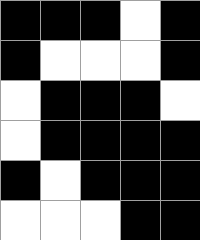[["black", "black", "black", "white", "black"], ["black", "white", "white", "white", "black"], ["white", "black", "black", "black", "white"], ["white", "black", "black", "black", "black"], ["black", "white", "black", "black", "black"], ["white", "white", "white", "black", "black"]]